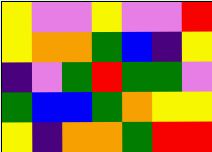[["yellow", "violet", "violet", "yellow", "violet", "violet", "red"], ["yellow", "orange", "orange", "green", "blue", "indigo", "yellow"], ["indigo", "violet", "green", "red", "green", "green", "violet"], ["green", "blue", "blue", "green", "orange", "yellow", "yellow"], ["yellow", "indigo", "orange", "orange", "green", "red", "red"]]